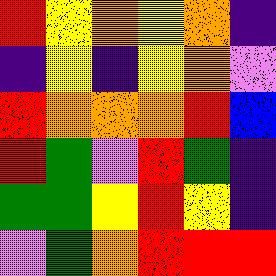[["red", "yellow", "orange", "yellow", "orange", "indigo"], ["indigo", "yellow", "indigo", "yellow", "orange", "violet"], ["red", "orange", "orange", "orange", "red", "blue"], ["red", "green", "violet", "red", "green", "indigo"], ["green", "green", "yellow", "red", "yellow", "indigo"], ["violet", "green", "orange", "red", "red", "red"]]